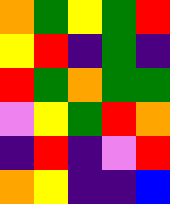[["orange", "green", "yellow", "green", "red"], ["yellow", "red", "indigo", "green", "indigo"], ["red", "green", "orange", "green", "green"], ["violet", "yellow", "green", "red", "orange"], ["indigo", "red", "indigo", "violet", "red"], ["orange", "yellow", "indigo", "indigo", "blue"]]